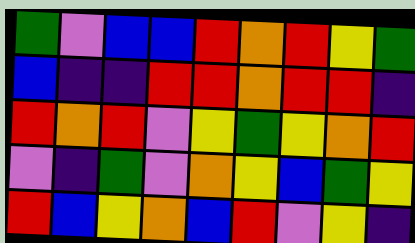[["green", "violet", "blue", "blue", "red", "orange", "red", "yellow", "green"], ["blue", "indigo", "indigo", "red", "red", "orange", "red", "red", "indigo"], ["red", "orange", "red", "violet", "yellow", "green", "yellow", "orange", "red"], ["violet", "indigo", "green", "violet", "orange", "yellow", "blue", "green", "yellow"], ["red", "blue", "yellow", "orange", "blue", "red", "violet", "yellow", "indigo"]]